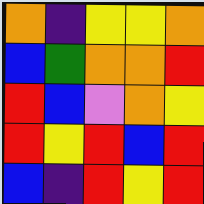[["orange", "indigo", "yellow", "yellow", "orange"], ["blue", "green", "orange", "orange", "red"], ["red", "blue", "violet", "orange", "yellow"], ["red", "yellow", "red", "blue", "red"], ["blue", "indigo", "red", "yellow", "red"]]